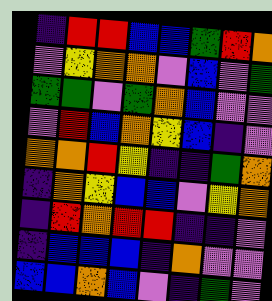[["indigo", "red", "red", "blue", "blue", "green", "red", "orange"], ["violet", "yellow", "orange", "orange", "violet", "blue", "violet", "green"], ["green", "green", "violet", "green", "orange", "blue", "violet", "violet"], ["violet", "red", "blue", "orange", "yellow", "blue", "indigo", "violet"], ["orange", "orange", "red", "yellow", "indigo", "indigo", "green", "orange"], ["indigo", "orange", "yellow", "blue", "blue", "violet", "yellow", "orange"], ["indigo", "red", "orange", "red", "red", "indigo", "indigo", "violet"], ["indigo", "blue", "blue", "blue", "indigo", "orange", "violet", "violet"], ["blue", "blue", "orange", "blue", "violet", "indigo", "green", "violet"]]